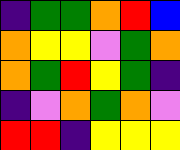[["indigo", "green", "green", "orange", "red", "blue"], ["orange", "yellow", "yellow", "violet", "green", "orange"], ["orange", "green", "red", "yellow", "green", "indigo"], ["indigo", "violet", "orange", "green", "orange", "violet"], ["red", "red", "indigo", "yellow", "yellow", "yellow"]]